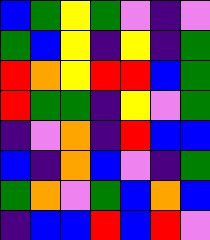[["blue", "green", "yellow", "green", "violet", "indigo", "violet"], ["green", "blue", "yellow", "indigo", "yellow", "indigo", "green"], ["red", "orange", "yellow", "red", "red", "blue", "green"], ["red", "green", "green", "indigo", "yellow", "violet", "green"], ["indigo", "violet", "orange", "indigo", "red", "blue", "blue"], ["blue", "indigo", "orange", "blue", "violet", "indigo", "green"], ["green", "orange", "violet", "green", "blue", "orange", "blue"], ["indigo", "blue", "blue", "red", "blue", "red", "violet"]]